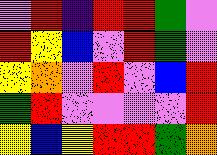[["violet", "red", "indigo", "red", "red", "green", "violet"], ["red", "yellow", "blue", "violet", "red", "green", "violet"], ["yellow", "orange", "violet", "red", "violet", "blue", "red"], ["green", "red", "violet", "violet", "violet", "violet", "red"], ["yellow", "blue", "yellow", "red", "red", "green", "orange"]]